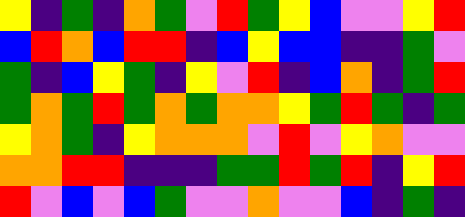[["yellow", "indigo", "green", "indigo", "orange", "green", "violet", "red", "green", "yellow", "blue", "violet", "violet", "yellow", "red"], ["blue", "red", "orange", "blue", "red", "red", "indigo", "blue", "yellow", "blue", "blue", "indigo", "indigo", "green", "violet"], ["green", "indigo", "blue", "yellow", "green", "indigo", "yellow", "violet", "red", "indigo", "blue", "orange", "indigo", "green", "red"], ["green", "orange", "green", "red", "green", "orange", "green", "orange", "orange", "yellow", "green", "red", "green", "indigo", "green"], ["yellow", "orange", "green", "indigo", "yellow", "orange", "orange", "orange", "violet", "red", "violet", "yellow", "orange", "violet", "violet"], ["orange", "orange", "red", "red", "indigo", "indigo", "indigo", "green", "green", "red", "green", "red", "indigo", "yellow", "red"], ["red", "violet", "blue", "violet", "blue", "green", "violet", "violet", "orange", "violet", "violet", "blue", "indigo", "green", "indigo"]]